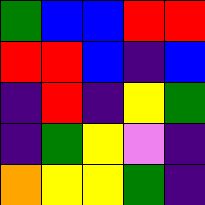[["green", "blue", "blue", "red", "red"], ["red", "red", "blue", "indigo", "blue"], ["indigo", "red", "indigo", "yellow", "green"], ["indigo", "green", "yellow", "violet", "indigo"], ["orange", "yellow", "yellow", "green", "indigo"]]